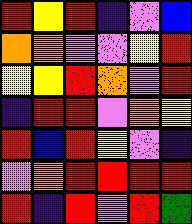[["red", "yellow", "red", "indigo", "violet", "blue"], ["orange", "orange", "violet", "violet", "yellow", "red"], ["yellow", "yellow", "red", "orange", "violet", "red"], ["indigo", "red", "red", "violet", "orange", "yellow"], ["red", "blue", "red", "yellow", "violet", "indigo"], ["violet", "orange", "red", "red", "red", "red"], ["red", "indigo", "red", "violet", "red", "green"]]